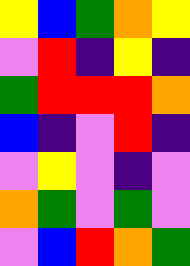[["yellow", "blue", "green", "orange", "yellow"], ["violet", "red", "indigo", "yellow", "indigo"], ["green", "red", "red", "red", "orange"], ["blue", "indigo", "violet", "red", "indigo"], ["violet", "yellow", "violet", "indigo", "violet"], ["orange", "green", "violet", "green", "violet"], ["violet", "blue", "red", "orange", "green"]]